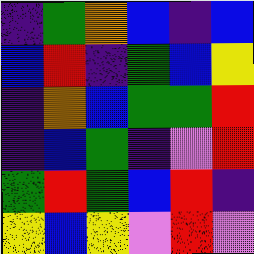[["indigo", "green", "orange", "blue", "indigo", "blue"], ["blue", "red", "indigo", "green", "blue", "yellow"], ["indigo", "orange", "blue", "green", "green", "red"], ["indigo", "blue", "green", "indigo", "violet", "red"], ["green", "red", "green", "blue", "red", "indigo"], ["yellow", "blue", "yellow", "violet", "red", "violet"]]